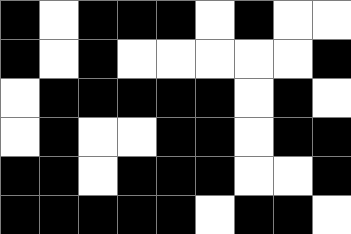[["black", "white", "black", "black", "black", "white", "black", "white", "white"], ["black", "white", "black", "white", "white", "white", "white", "white", "black"], ["white", "black", "black", "black", "black", "black", "white", "black", "white"], ["white", "black", "white", "white", "black", "black", "white", "black", "black"], ["black", "black", "white", "black", "black", "black", "white", "white", "black"], ["black", "black", "black", "black", "black", "white", "black", "black", "white"]]